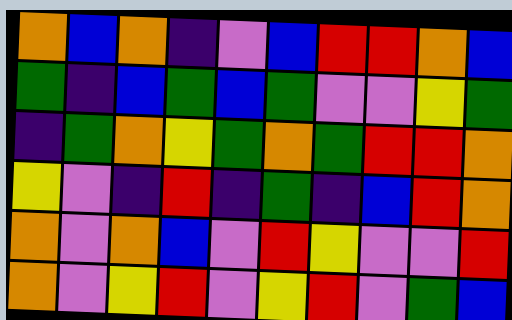[["orange", "blue", "orange", "indigo", "violet", "blue", "red", "red", "orange", "blue"], ["green", "indigo", "blue", "green", "blue", "green", "violet", "violet", "yellow", "green"], ["indigo", "green", "orange", "yellow", "green", "orange", "green", "red", "red", "orange"], ["yellow", "violet", "indigo", "red", "indigo", "green", "indigo", "blue", "red", "orange"], ["orange", "violet", "orange", "blue", "violet", "red", "yellow", "violet", "violet", "red"], ["orange", "violet", "yellow", "red", "violet", "yellow", "red", "violet", "green", "blue"]]